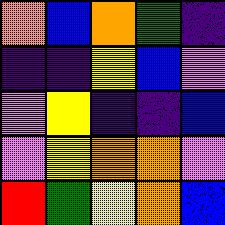[["orange", "blue", "orange", "green", "indigo"], ["indigo", "indigo", "yellow", "blue", "violet"], ["violet", "yellow", "indigo", "indigo", "blue"], ["violet", "yellow", "orange", "orange", "violet"], ["red", "green", "yellow", "orange", "blue"]]